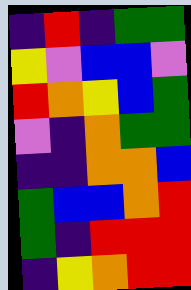[["indigo", "red", "indigo", "green", "green"], ["yellow", "violet", "blue", "blue", "violet"], ["red", "orange", "yellow", "blue", "green"], ["violet", "indigo", "orange", "green", "green"], ["indigo", "indigo", "orange", "orange", "blue"], ["green", "blue", "blue", "orange", "red"], ["green", "indigo", "red", "red", "red"], ["indigo", "yellow", "orange", "red", "red"]]